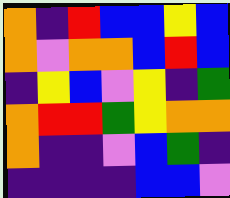[["orange", "indigo", "red", "blue", "blue", "yellow", "blue"], ["orange", "violet", "orange", "orange", "blue", "red", "blue"], ["indigo", "yellow", "blue", "violet", "yellow", "indigo", "green"], ["orange", "red", "red", "green", "yellow", "orange", "orange"], ["orange", "indigo", "indigo", "violet", "blue", "green", "indigo"], ["indigo", "indigo", "indigo", "indigo", "blue", "blue", "violet"]]